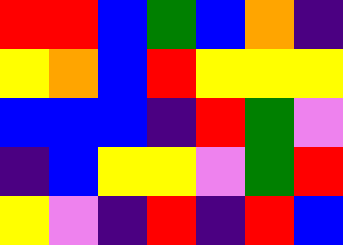[["red", "red", "blue", "green", "blue", "orange", "indigo"], ["yellow", "orange", "blue", "red", "yellow", "yellow", "yellow"], ["blue", "blue", "blue", "indigo", "red", "green", "violet"], ["indigo", "blue", "yellow", "yellow", "violet", "green", "red"], ["yellow", "violet", "indigo", "red", "indigo", "red", "blue"]]